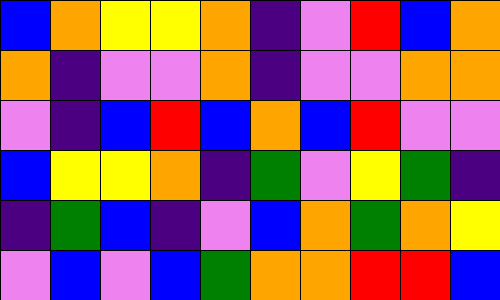[["blue", "orange", "yellow", "yellow", "orange", "indigo", "violet", "red", "blue", "orange"], ["orange", "indigo", "violet", "violet", "orange", "indigo", "violet", "violet", "orange", "orange"], ["violet", "indigo", "blue", "red", "blue", "orange", "blue", "red", "violet", "violet"], ["blue", "yellow", "yellow", "orange", "indigo", "green", "violet", "yellow", "green", "indigo"], ["indigo", "green", "blue", "indigo", "violet", "blue", "orange", "green", "orange", "yellow"], ["violet", "blue", "violet", "blue", "green", "orange", "orange", "red", "red", "blue"]]